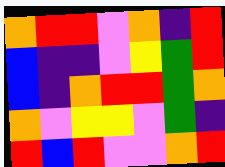[["orange", "red", "red", "violet", "orange", "indigo", "red"], ["blue", "indigo", "indigo", "violet", "yellow", "green", "red"], ["blue", "indigo", "orange", "red", "red", "green", "orange"], ["orange", "violet", "yellow", "yellow", "violet", "green", "indigo"], ["red", "blue", "red", "violet", "violet", "orange", "red"]]